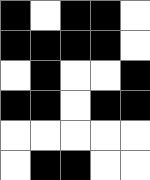[["black", "white", "black", "black", "white"], ["black", "black", "black", "black", "white"], ["white", "black", "white", "white", "black"], ["black", "black", "white", "black", "black"], ["white", "white", "white", "white", "white"], ["white", "black", "black", "white", "white"]]